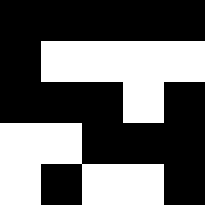[["black", "black", "black", "black", "black"], ["black", "white", "white", "white", "white"], ["black", "black", "black", "white", "black"], ["white", "white", "black", "black", "black"], ["white", "black", "white", "white", "black"]]